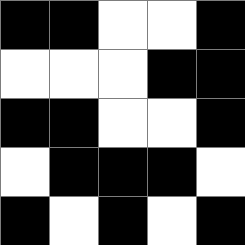[["black", "black", "white", "white", "black"], ["white", "white", "white", "black", "black"], ["black", "black", "white", "white", "black"], ["white", "black", "black", "black", "white"], ["black", "white", "black", "white", "black"]]